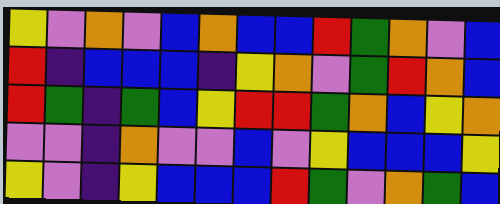[["yellow", "violet", "orange", "violet", "blue", "orange", "blue", "blue", "red", "green", "orange", "violet", "blue"], ["red", "indigo", "blue", "blue", "blue", "indigo", "yellow", "orange", "violet", "green", "red", "orange", "blue"], ["red", "green", "indigo", "green", "blue", "yellow", "red", "red", "green", "orange", "blue", "yellow", "orange"], ["violet", "violet", "indigo", "orange", "violet", "violet", "blue", "violet", "yellow", "blue", "blue", "blue", "yellow"], ["yellow", "violet", "indigo", "yellow", "blue", "blue", "blue", "red", "green", "violet", "orange", "green", "blue"]]